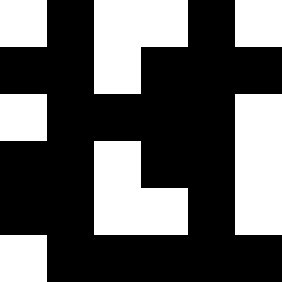[["white", "black", "white", "white", "black", "white"], ["black", "black", "white", "black", "black", "black"], ["white", "black", "black", "black", "black", "white"], ["black", "black", "white", "black", "black", "white"], ["black", "black", "white", "white", "black", "white"], ["white", "black", "black", "black", "black", "black"]]